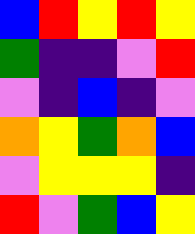[["blue", "red", "yellow", "red", "yellow"], ["green", "indigo", "indigo", "violet", "red"], ["violet", "indigo", "blue", "indigo", "violet"], ["orange", "yellow", "green", "orange", "blue"], ["violet", "yellow", "yellow", "yellow", "indigo"], ["red", "violet", "green", "blue", "yellow"]]